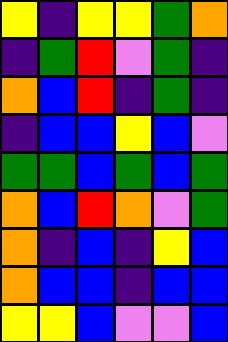[["yellow", "indigo", "yellow", "yellow", "green", "orange"], ["indigo", "green", "red", "violet", "green", "indigo"], ["orange", "blue", "red", "indigo", "green", "indigo"], ["indigo", "blue", "blue", "yellow", "blue", "violet"], ["green", "green", "blue", "green", "blue", "green"], ["orange", "blue", "red", "orange", "violet", "green"], ["orange", "indigo", "blue", "indigo", "yellow", "blue"], ["orange", "blue", "blue", "indigo", "blue", "blue"], ["yellow", "yellow", "blue", "violet", "violet", "blue"]]